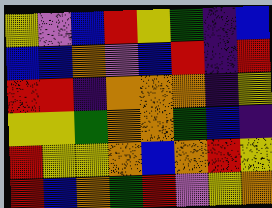[["yellow", "violet", "blue", "red", "yellow", "green", "indigo", "blue"], ["blue", "blue", "orange", "violet", "blue", "red", "indigo", "red"], ["red", "red", "indigo", "orange", "orange", "orange", "indigo", "yellow"], ["yellow", "yellow", "green", "orange", "orange", "green", "blue", "indigo"], ["red", "yellow", "yellow", "orange", "blue", "orange", "red", "yellow"], ["red", "blue", "orange", "green", "red", "violet", "yellow", "orange"]]